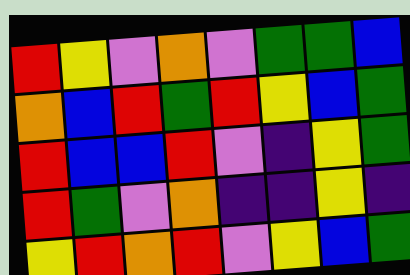[["red", "yellow", "violet", "orange", "violet", "green", "green", "blue"], ["orange", "blue", "red", "green", "red", "yellow", "blue", "green"], ["red", "blue", "blue", "red", "violet", "indigo", "yellow", "green"], ["red", "green", "violet", "orange", "indigo", "indigo", "yellow", "indigo"], ["yellow", "red", "orange", "red", "violet", "yellow", "blue", "green"]]